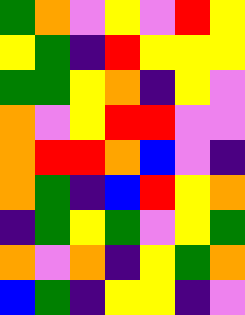[["green", "orange", "violet", "yellow", "violet", "red", "yellow"], ["yellow", "green", "indigo", "red", "yellow", "yellow", "yellow"], ["green", "green", "yellow", "orange", "indigo", "yellow", "violet"], ["orange", "violet", "yellow", "red", "red", "violet", "violet"], ["orange", "red", "red", "orange", "blue", "violet", "indigo"], ["orange", "green", "indigo", "blue", "red", "yellow", "orange"], ["indigo", "green", "yellow", "green", "violet", "yellow", "green"], ["orange", "violet", "orange", "indigo", "yellow", "green", "orange"], ["blue", "green", "indigo", "yellow", "yellow", "indigo", "violet"]]